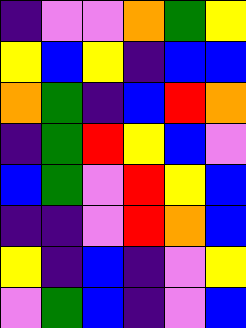[["indigo", "violet", "violet", "orange", "green", "yellow"], ["yellow", "blue", "yellow", "indigo", "blue", "blue"], ["orange", "green", "indigo", "blue", "red", "orange"], ["indigo", "green", "red", "yellow", "blue", "violet"], ["blue", "green", "violet", "red", "yellow", "blue"], ["indigo", "indigo", "violet", "red", "orange", "blue"], ["yellow", "indigo", "blue", "indigo", "violet", "yellow"], ["violet", "green", "blue", "indigo", "violet", "blue"]]